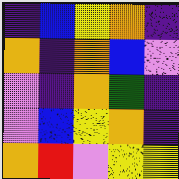[["indigo", "blue", "yellow", "orange", "indigo"], ["orange", "indigo", "orange", "blue", "violet"], ["violet", "indigo", "orange", "green", "indigo"], ["violet", "blue", "yellow", "orange", "indigo"], ["orange", "red", "violet", "yellow", "yellow"]]